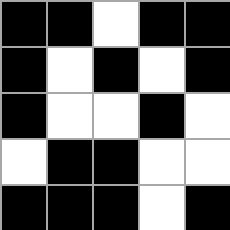[["black", "black", "white", "black", "black"], ["black", "white", "black", "white", "black"], ["black", "white", "white", "black", "white"], ["white", "black", "black", "white", "white"], ["black", "black", "black", "white", "black"]]